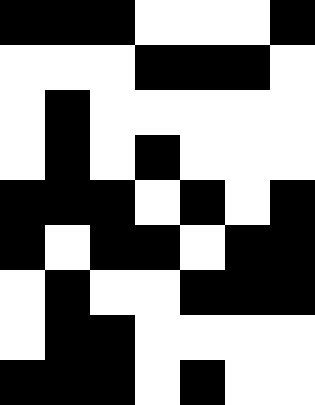[["black", "black", "black", "white", "white", "white", "black"], ["white", "white", "white", "black", "black", "black", "white"], ["white", "black", "white", "white", "white", "white", "white"], ["white", "black", "white", "black", "white", "white", "white"], ["black", "black", "black", "white", "black", "white", "black"], ["black", "white", "black", "black", "white", "black", "black"], ["white", "black", "white", "white", "black", "black", "black"], ["white", "black", "black", "white", "white", "white", "white"], ["black", "black", "black", "white", "black", "white", "white"]]